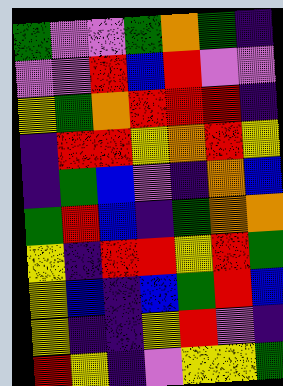[["green", "violet", "violet", "green", "orange", "green", "indigo"], ["violet", "violet", "red", "blue", "red", "violet", "violet"], ["yellow", "green", "orange", "red", "red", "red", "indigo"], ["indigo", "red", "red", "yellow", "orange", "red", "yellow"], ["indigo", "green", "blue", "violet", "indigo", "orange", "blue"], ["green", "red", "blue", "indigo", "green", "orange", "orange"], ["yellow", "indigo", "red", "red", "yellow", "red", "green"], ["yellow", "blue", "indigo", "blue", "green", "red", "blue"], ["yellow", "indigo", "indigo", "yellow", "red", "violet", "indigo"], ["red", "yellow", "indigo", "violet", "yellow", "yellow", "green"]]